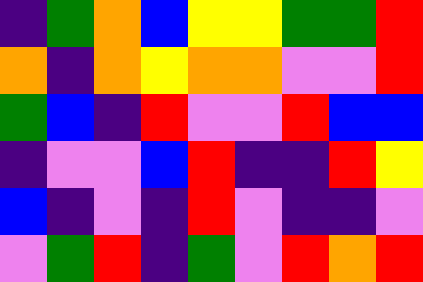[["indigo", "green", "orange", "blue", "yellow", "yellow", "green", "green", "red"], ["orange", "indigo", "orange", "yellow", "orange", "orange", "violet", "violet", "red"], ["green", "blue", "indigo", "red", "violet", "violet", "red", "blue", "blue"], ["indigo", "violet", "violet", "blue", "red", "indigo", "indigo", "red", "yellow"], ["blue", "indigo", "violet", "indigo", "red", "violet", "indigo", "indigo", "violet"], ["violet", "green", "red", "indigo", "green", "violet", "red", "orange", "red"]]